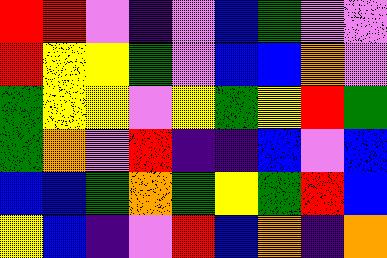[["red", "red", "violet", "indigo", "violet", "blue", "green", "violet", "violet"], ["red", "yellow", "yellow", "green", "violet", "blue", "blue", "orange", "violet"], ["green", "yellow", "yellow", "violet", "yellow", "green", "yellow", "red", "green"], ["green", "orange", "violet", "red", "indigo", "indigo", "blue", "violet", "blue"], ["blue", "blue", "green", "orange", "green", "yellow", "green", "red", "blue"], ["yellow", "blue", "indigo", "violet", "red", "blue", "orange", "indigo", "orange"]]